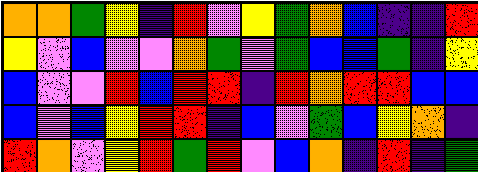[["orange", "orange", "green", "yellow", "indigo", "red", "violet", "yellow", "green", "orange", "blue", "indigo", "indigo", "red"], ["yellow", "violet", "blue", "violet", "violet", "orange", "green", "violet", "green", "blue", "blue", "green", "indigo", "yellow"], ["blue", "violet", "violet", "red", "blue", "red", "red", "indigo", "red", "orange", "red", "red", "blue", "blue"], ["blue", "violet", "blue", "yellow", "red", "red", "indigo", "blue", "violet", "green", "blue", "yellow", "orange", "indigo"], ["red", "orange", "violet", "yellow", "red", "green", "red", "violet", "blue", "orange", "indigo", "red", "indigo", "green"]]